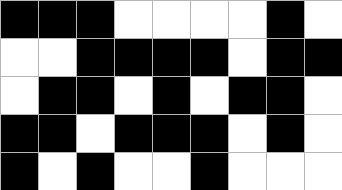[["black", "black", "black", "white", "white", "white", "white", "black", "white"], ["white", "white", "black", "black", "black", "black", "white", "black", "black"], ["white", "black", "black", "white", "black", "white", "black", "black", "white"], ["black", "black", "white", "black", "black", "black", "white", "black", "white"], ["black", "white", "black", "white", "white", "black", "white", "white", "white"]]